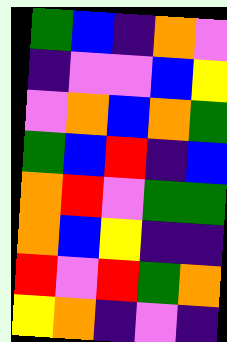[["green", "blue", "indigo", "orange", "violet"], ["indigo", "violet", "violet", "blue", "yellow"], ["violet", "orange", "blue", "orange", "green"], ["green", "blue", "red", "indigo", "blue"], ["orange", "red", "violet", "green", "green"], ["orange", "blue", "yellow", "indigo", "indigo"], ["red", "violet", "red", "green", "orange"], ["yellow", "orange", "indigo", "violet", "indigo"]]